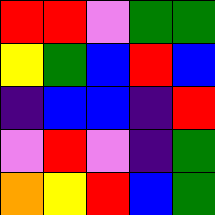[["red", "red", "violet", "green", "green"], ["yellow", "green", "blue", "red", "blue"], ["indigo", "blue", "blue", "indigo", "red"], ["violet", "red", "violet", "indigo", "green"], ["orange", "yellow", "red", "blue", "green"]]